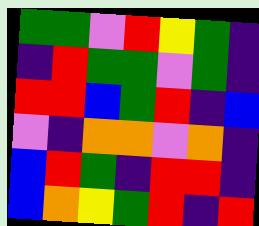[["green", "green", "violet", "red", "yellow", "green", "indigo"], ["indigo", "red", "green", "green", "violet", "green", "indigo"], ["red", "red", "blue", "green", "red", "indigo", "blue"], ["violet", "indigo", "orange", "orange", "violet", "orange", "indigo"], ["blue", "red", "green", "indigo", "red", "red", "indigo"], ["blue", "orange", "yellow", "green", "red", "indigo", "red"]]